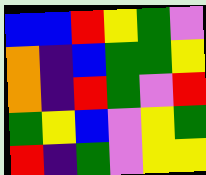[["blue", "blue", "red", "yellow", "green", "violet"], ["orange", "indigo", "blue", "green", "green", "yellow"], ["orange", "indigo", "red", "green", "violet", "red"], ["green", "yellow", "blue", "violet", "yellow", "green"], ["red", "indigo", "green", "violet", "yellow", "yellow"]]